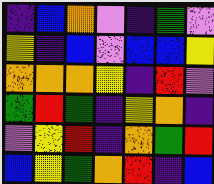[["indigo", "blue", "orange", "violet", "indigo", "green", "violet"], ["yellow", "indigo", "blue", "violet", "blue", "blue", "yellow"], ["orange", "orange", "orange", "yellow", "indigo", "red", "violet"], ["green", "red", "green", "indigo", "yellow", "orange", "indigo"], ["violet", "yellow", "red", "indigo", "orange", "green", "red"], ["blue", "yellow", "green", "orange", "red", "indigo", "blue"]]